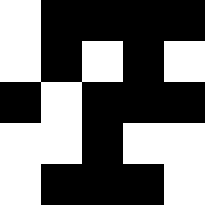[["white", "black", "black", "black", "black"], ["white", "black", "white", "black", "white"], ["black", "white", "black", "black", "black"], ["white", "white", "black", "white", "white"], ["white", "black", "black", "black", "white"]]